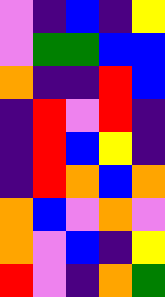[["violet", "indigo", "blue", "indigo", "yellow"], ["violet", "green", "green", "blue", "blue"], ["orange", "indigo", "indigo", "red", "blue"], ["indigo", "red", "violet", "red", "indigo"], ["indigo", "red", "blue", "yellow", "indigo"], ["indigo", "red", "orange", "blue", "orange"], ["orange", "blue", "violet", "orange", "violet"], ["orange", "violet", "blue", "indigo", "yellow"], ["red", "violet", "indigo", "orange", "green"]]